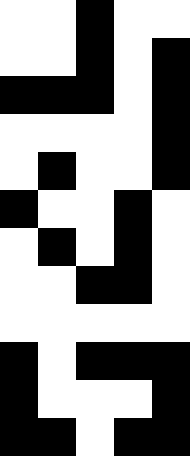[["white", "white", "black", "white", "white"], ["white", "white", "black", "white", "black"], ["black", "black", "black", "white", "black"], ["white", "white", "white", "white", "black"], ["white", "black", "white", "white", "black"], ["black", "white", "white", "black", "white"], ["white", "black", "white", "black", "white"], ["white", "white", "black", "black", "white"], ["white", "white", "white", "white", "white"], ["black", "white", "black", "black", "black"], ["black", "white", "white", "white", "black"], ["black", "black", "white", "black", "black"]]